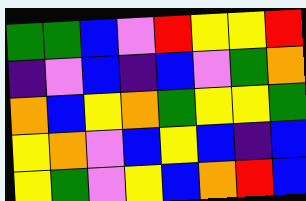[["green", "green", "blue", "violet", "red", "yellow", "yellow", "red"], ["indigo", "violet", "blue", "indigo", "blue", "violet", "green", "orange"], ["orange", "blue", "yellow", "orange", "green", "yellow", "yellow", "green"], ["yellow", "orange", "violet", "blue", "yellow", "blue", "indigo", "blue"], ["yellow", "green", "violet", "yellow", "blue", "orange", "red", "blue"]]